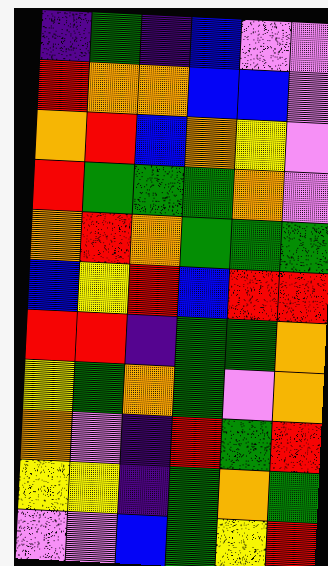[["indigo", "green", "indigo", "blue", "violet", "violet"], ["red", "orange", "orange", "blue", "blue", "violet"], ["orange", "red", "blue", "orange", "yellow", "violet"], ["red", "green", "green", "green", "orange", "violet"], ["orange", "red", "orange", "green", "green", "green"], ["blue", "yellow", "red", "blue", "red", "red"], ["red", "red", "indigo", "green", "green", "orange"], ["yellow", "green", "orange", "green", "violet", "orange"], ["orange", "violet", "indigo", "red", "green", "red"], ["yellow", "yellow", "indigo", "green", "orange", "green"], ["violet", "violet", "blue", "green", "yellow", "red"]]